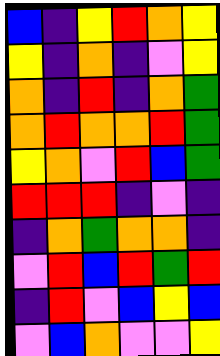[["blue", "indigo", "yellow", "red", "orange", "yellow"], ["yellow", "indigo", "orange", "indigo", "violet", "yellow"], ["orange", "indigo", "red", "indigo", "orange", "green"], ["orange", "red", "orange", "orange", "red", "green"], ["yellow", "orange", "violet", "red", "blue", "green"], ["red", "red", "red", "indigo", "violet", "indigo"], ["indigo", "orange", "green", "orange", "orange", "indigo"], ["violet", "red", "blue", "red", "green", "red"], ["indigo", "red", "violet", "blue", "yellow", "blue"], ["violet", "blue", "orange", "violet", "violet", "yellow"]]